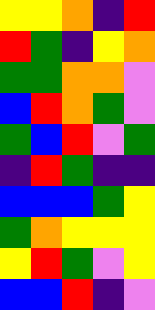[["yellow", "yellow", "orange", "indigo", "red"], ["red", "green", "indigo", "yellow", "orange"], ["green", "green", "orange", "orange", "violet"], ["blue", "red", "orange", "green", "violet"], ["green", "blue", "red", "violet", "green"], ["indigo", "red", "green", "indigo", "indigo"], ["blue", "blue", "blue", "green", "yellow"], ["green", "orange", "yellow", "yellow", "yellow"], ["yellow", "red", "green", "violet", "yellow"], ["blue", "blue", "red", "indigo", "violet"]]